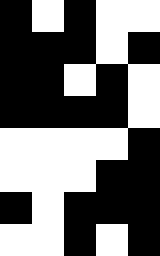[["black", "white", "black", "white", "white"], ["black", "black", "black", "white", "black"], ["black", "black", "white", "black", "white"], ["black", "black", "black", "black", "white"], ["white", "white", "white", "white", "black"], ["white", "white", "white", "black", "black"], ["black", "white", "black", "black", "black"], ["white", "white", "black", "white", "black"]]